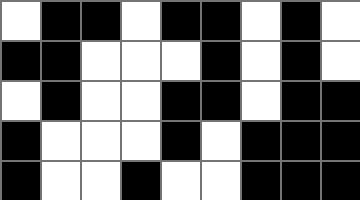[["white", "black", "black", "white", "black", "black", "white", "black", "white"], ["black", "black", "white", "white", "white", "black", "white", "black", "white"], ["white", "black", "white", "white", "black", "black", "white", "black", "black"], ["black", "white", "white", "white", "black", "white", "black", "black", "black"], ["black", "white", "white", "black", "white", "white", "black", "black", "black"]]